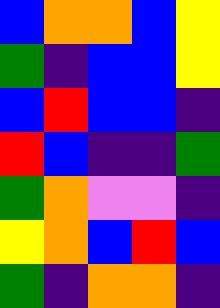[["blue", "orange", "orange", "blue", "yellow"], ["green", "indigo", "blue", "blue", "yellow"], ["blue", "red", "blue", "blue", "indigo"], ["red", "blue", "indigo", "indigo", "green"], ["green", "orange", "violet", "violet", "indigo"], ["yellow", "orange", "blue", "red", "blue"], ["green", "indigo", "orange", "orange", "indigo"]]